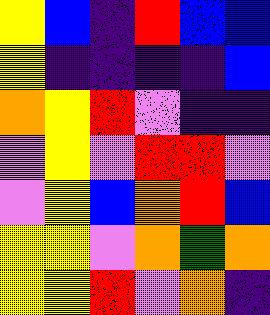[["yellow", "blue", "indigo", "red", "blue", "blue"], ["yellow", "indigo", "indigo", "indigo", "indigo", "blue"], ["orange", "yellow", "red", "violet", "indigo", "indigo"], ["violet", "yellow", "violet", "red", "red", "violet"], ["violet", "yellow", "blue", "orange", "red", "blue"], ["yellow", "yellow", "violet", "orange", "green", "orange"], ["yellow", "yellow", "red", "violet", "orange", "indigo"]]